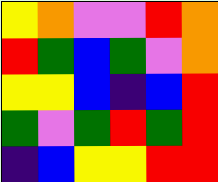[["yellow", "orange", "violet", "violet", "red", "orange"], ["red", "green", "blue", "green", "violet", "orange"], ["yellow", "yellow", "blue", "indigo", "blue", "red"], ["green", "violet", "green", "red", "green", "red"], ["indigo", "blue", "yellow", "yellow", "red", "red"]]